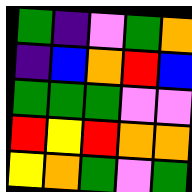[["green", "indigo", "violet", "green", "orange"], ["indigo", "blue", "orange", "red", "blue"], ["green", "green", "green", "violet", "violet"], ["red", "yellow", "red", "orange", "orange"], ["yellow", "orange", "green", "violet", "green"]]